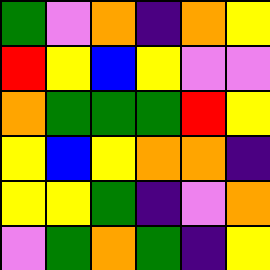[["green", "violet", "orange", "indigo", "orange", "yellow"], ["red", "yellow", "blue", "yellow", "violet", "violet"], ["orange", "green", "green", "green", "red", "yellow"], ["yellow", "blue", "yellow", "orange", "orange", "indigo"], ["yellow", "yellow", "green", "indigo", "violet", "orange"], ["violet", "green", "orange", "green", "indigo", "yellow"]]